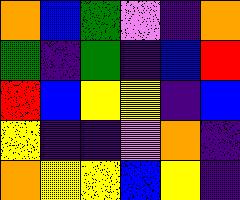[["orange", "blue", "green", "violet", "indigo", "orange"], ["green", "indigo", "green", "indigo", "blue", "red"], ["red", "blue", "yellow", "yellow", "indigo", "blue"], ["yellow", "indigo", "indigo", "violet", "orange", "indigo"], ["orange", "yellow", "yellow", "blue", "yellow", "indigo"]]